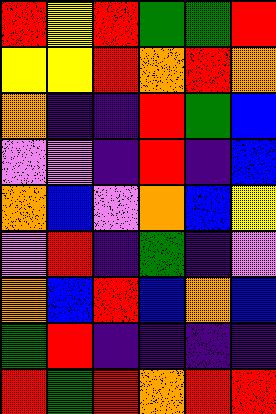[["red", "yellow", "red", "green", "green", "red"], ["yellow", "yellow", "red", "orange", "red", "orange"], ["orange", "indigo", "indigo", "red", "green", "blue"], ["violet", "violet", "indigo", "red", "indigo", "blue"], ["orange", "blue", "violet", "orange", "blue", "yellow"], ["violet", "red", "indigo", "green", "indigo", "violet"], ["orange", "blue", "red", "blue", "orange", "blue"], ["green", "red", "indigo", "indigo", "indigo", "indigo"], ["red", "green", "red", "orange", "red", "red"]]